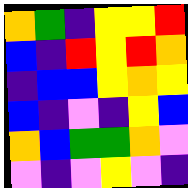[["orange", "green", "indigo", "yellow", "yellow", "red"], ["blue", "indigo", "red", "yellow", "red", "orange"], ["indigo", "blue", "blue", "yellow", "orange", "yellow"], ["blue", "indigo", "violet", "indigo", "yellow", "blue"], ["orange", "blue", "green", "green", "orange", "violet"], ["violet", "indigo", "violet", "yellow", "violet", "indigo"]]